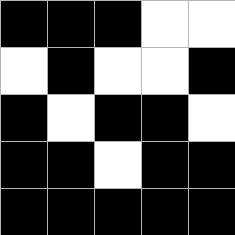[["black", "black", "black", "white", "white"], ["white", "black", "white", "white", "black"], ["black", "white", "black", "black", "white"], ["black", "black", "white", "black", "black"], ["black", "black", "black", "black", "black"]]